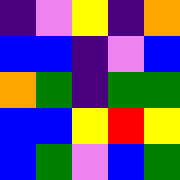[["indigo", "violet", "yellow", "indigo", "orange"], ["blue", "blue", "indigo", "violet", "blue"], ["orange", "green", "indigo", "green", "green"], ["blue", "blue", "yellow", "red", "yellow"], ["blue", "green", "violet", "blue", "green"]]